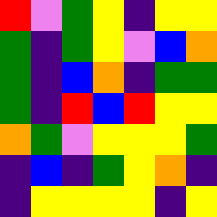[["red", "violet", "green", "yellow", "indigo", "yellow", "yellow"], ["green", "indigo", "green", "yellow", "violet", "blue", "orange"], ["green", "indigo", "blue", "orange", "indigo", "green", "green"], ["green", "indigo", "red", "blue", "red", "yellow", "yellow"], ["orange", "green", "violet", "yellow", "yellow", "yellow", "green"], ["indigo", "blue", "indigo", "green", "yellow", "orange", "indigo"], ["indigo", "yellow", "yellow", "yellow", "yellow", "indigo", "yellow"]]